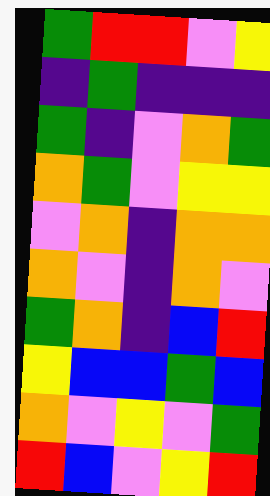[["green", "red", "red", "violet", "yellow"], ["indigo", "green", "indigo", "indigo", "indigo"], ["green", "indigo", "violet", "orange", "green"], ["orange", "green", "violet", "yellow", "yellow"], ["violet", "orange", "indigo", "orange", "orange"], ["orange", "violet", "indigo", "orange", "violet"], ["green", "orange", "indigo", "blue", "red"], ["yellow", "blue", "blue", "green", "blue"], ["orange", "violet", "yellow", "violet", "green"], ["red", "blue", "violet", "yellow", "red"]]